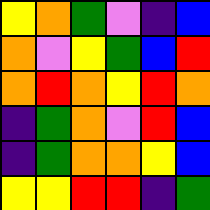[["yellow", "orange", "green", "violet", "indigo", "blue"], ["orange", "violet", "yellow", "green", "blue", "red"], ["orange", "red", "orange", "yellow", "red", "orange"], ["indigo", "green", "orange", "violet", "red", "blue"], ["indigo", "green", "orange", "orange", "yellow", "blue"], ["yellow", "yellow", "red", "red", "indigo", "green"]]